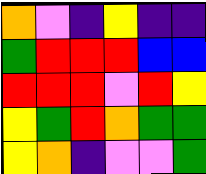[["orange", "violet", "indigo", "yellow", "indigo", "indigo"], ["green", "red", "red", "red", "blue", "blue"], ["red", "red", "red", "violet", "red", "yellow"], ["yellow", "green", "red", "orange", "green", "green"], ["yellow", "orange", "indigo", "violet", "violet", "green"]]